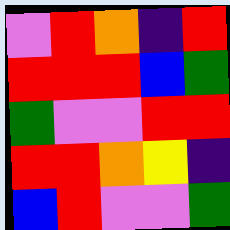[["violet", "red", "orange", "indigo", "red"], ["red", "red", "red", "blue", "green"], ["green", "violet", "violet", "red", "red"], ["red", "red", "orange", "yellow", "indigo"], ["blue", "red", "violet", "violet", "green"]]